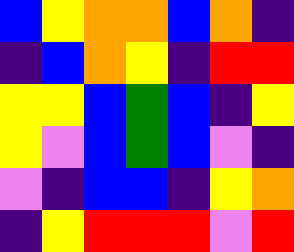[["blue", "yellow", "orange", "orange", "blue", "orange", "indigo"], ["indigo", "blue", "orange", "yellow", "indigo", "red", "red"], ["yellow", "yellow", "blue", "green", "blue", "indigo", "yellow"], ["yellow", "violet", "blue", "green", "blue", "violet", "indigo"], ["violet", "indigo", "blue", "blue", "indigo", "yellow", "orange"], ["indigo", "yellow", "red", "red", "red", "violet", "red"]]